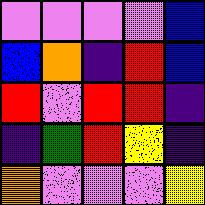[["violet", "violet", "violet", "violet", "blue"], ["blue", "orange", "indigo", "red", "blue"], ["red", "violet", "red", "red", "indigo"], ["indigo", "green", "red", "yellow", "indigo"], ["orange", "violet", "violet", "violet", "yellow"]]